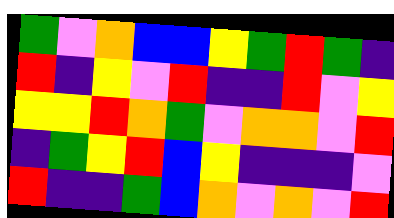[["green", "violet", "orange", "blue", "blue", "yellow", "green", "red", "green", "indigo"], ["red", "indigo", "yellow", "violet", "red", "indigo", "indigo", "red", "violet", "yellow"], ["yellow", "yellow", "red", "orange", "green", "violet", "orange", "orange", "violet", "red"], ["indigo", "green", "yellow", "red", "blue", "yellow", "indigo", "indigo", "indigo", "violet"], ["red", "indigo", "indigo", "green", "blue", "orange", "violet", "orange", "violet", "red"]]